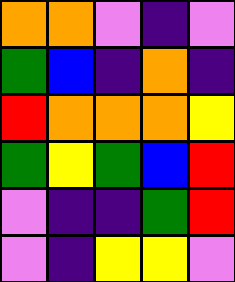[["orange", "orange", "violet", "indigo", "violet"], ["green", "blue", "indigo", "orange", "indigo"], ["red", "orange", "orange", "orange", "yellow"], ["green", "yellow", "green", "blue", "red"], ["violet", "indigo", "indigo", "green", "red"], ["violet", "indigo", "yellow", "yellow", "violet"]]